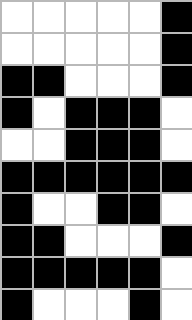[["white", "white", "white", "white", "white", "black"], ["white", "white", "white", "white", "white", "black"], ["black", "black", "white", "white", "white", "black"], ["black", "white", "black", "black", "black", "white"], ["white", "white", "black", "black", "black", "white"], ["black", "black", "black", "black", "black", "black"], ["black", "white", "white", "black", "black", "white"], ["black", "black", "white", "white", "white", "black"], ["black", "black", "black", "black", "black", "white"], ["black", "white", "white", "white", "black", "white"]]